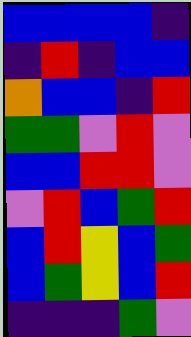[["blue", "blue", "blue", "blue", "indigo"], ["indigo", "red", "indigo", "blue", "blue"], ["orange", "blue", "blue", "indigo", "red"], ["green", "green", "violet", "red", "violet"], ["blue", "blue", "red", "red", "violet"], ["violet", "red", "blue", "green", "red"], ["blue", "red", "yellow", "blue", "green"], ["blue", "green", "yellow", "blue", "red"], ["indigo", "indigo", "indigo", "green", "violet"]]